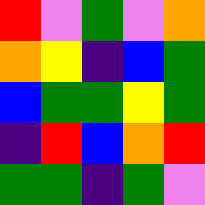[["red", "violet", "green", "violet", "orange"], ["orange", "yellow", "indigo", "blue", "green"], ["blue", "green", "green", "yellow", "green"], ["indigo", "red", "blue", "orange", "red"], ["green", "green", "indigo", "green", "violet"]]